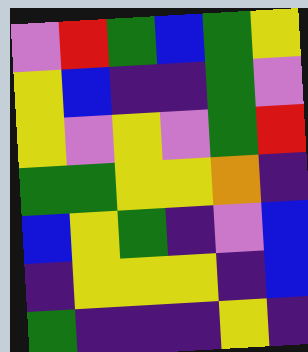[["violet", "red", "green", "blue", "green", "yellow"], ["yellow", "blue", "indigo", "indigo", "green", "violet"], ["yellow", "violet", "yellow", "violet", "green", "red"], ["green", "green", "yellow", "yellow", "orange", "indigo"], ["blue", "yellow", "green", "indigo", "violet", "blue"], ["indigo", "yellow", "yellow", "yellow", "indigo", "blue"], ["green", "indigo", "indigo", "indigo", "yellow", "indigo"]]